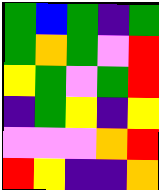[["green", "blue", "green", "indigo", "green"], ["green", "orange", "green", "violet", "red"], ["yellow", "green", "violet", "green", "red"], ["indigo", "green", "yellow", "indigo", "yellow"], ["violet", "violet", "violet", "orange", "red"], ["red", "yellow", "indigo", "indigo", "orange"]]